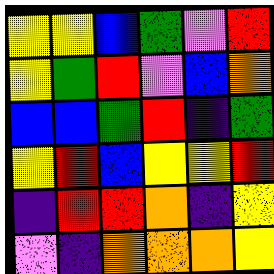[["yellow", "yellow", "blue", "green", "violet", "red"], ["yellow", "green", "red", "violet", "blue", "orange"], ["blue", "blue", "green", "red", "indigo", "green"], ["yellow", "red", "blue", "yellow", "yellow", "red"], ["indigo", "red", "red", "orange", "indigo", "yellow"], ["violet", "indigo", "orange", "orange", "orange", "yellow"]]